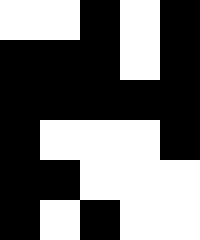[["white", "white", "black", "white", "black"], ["black", "black", "black", "white", "black"], ["black", "black", "black", "black", "black"], ["black", "white", "white", "white", "black"], ["black", "black", "white", "white", "white"], ["black", "white", "black", "white", "white"]]